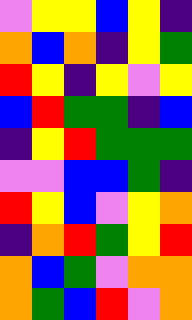[["violet", "yellow", "yellow", "blue", "yellow", "indigo"], ["orange", "blue", "orange", "indigo", "yellow", "green"], ["red", "yellow", "indigo", "yellow", "violet", "yellow"], ["blue", "red", "green", "green", "indigo", "blue"], ["indigo", "yellow", "red", "green", "green", "green"], ["violet", "violet", "blue", "blue", "green", "indigo"], ["red", "yellow", "blue", "violet", "yellow", "orange"], ["indigo", "orange", "red", "green", "yellow", "red"], ["orange", "blue", "green", "violet", "orange", "orange"], ["orange", "green", "blue", "red", "violet", "orange"]]